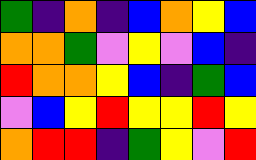[["green", "indigo", "orange", "indigo", "blue", "orange", "yellow", "blue"], ["orange", "orange", "green", "violet", "yellow", "violet", "blue", "indigo"], ["red", "orange", "orange", "yellow", "blue", "indigo", "green", "blue"], ["violet", "blue", "yellow", "red", "yellow", "yellow", "red", "yellow"], ["orange", "red", "red", "indigo", "green", "yellow", "violet", "red"]]